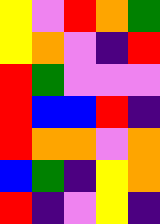[["yellow", "violet", "red", "orange", "green"], ["yellow", "orange", "violet", "indigo", "red"], ["red", "green", "violet", "violet", "violet"], ["red", "blue", "blue", "red", "indigo"], ["red", "orange", "orange", "violet", "orange"], ["blue", "green", "indigo", "yellow", "orange"], ["red", "indigo", "violet", "yellow", "indigo"]]